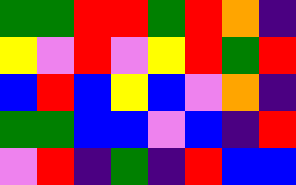[["green", "green", "red", "red", "green", "red", "orange", "indigo"], ["yellow", "violet", "red", "violet", "yellow", "red", "green", "red"], ["blue", "red", "blue", "yellow", "blue", "violet", "orange", "indigo"], ["green", "green", "blue", "blue", "violet", "blue", "indigo", "red"], ["violet", "red", "indigo", "green", "indigo", "red", "blue", "blue"]]